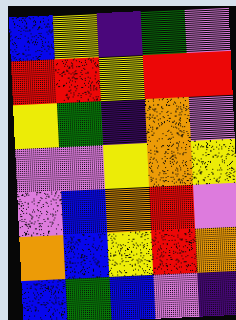[["blue", "yellow", "indigo", "green", "violet"], ["red", "red", "yellow", "red", "red"], ["yellow", "green", "indigo", "orange", "violet"], ["violet", "violet", "yellow", "orange", "yellow"], ["violet", "blue", "orange", "red", "violet"], ["orange", "blue", "yellow", "red", "orange"], ["blue", "green", "blue", "violet", "indigo"]]